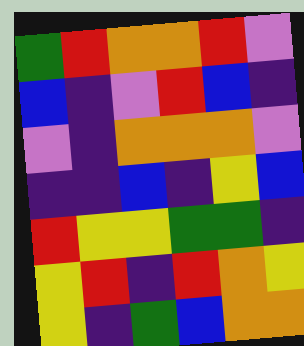[["green", "red", "orange", "orange", "red", "violet"], ["blue", "indigo", "violet", "red", "blue", "indigo"], ["violet", "indigo", "orange", "orange", "orange", "violet"], ["indigo", "indigo", "blue", "indigo", "yellow", "blue"], ["red", "yellow", "yellow", "green", "green", "indigo"], ["yellow", "red", "indigo", "red", "orange", "yellow"], ["yellow", "indigo", "green", "blue", "orange", "orange"]]